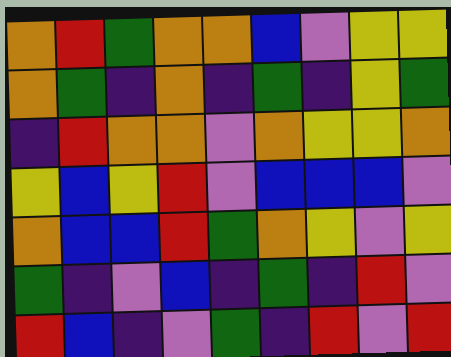[["orange", "red", "green", "orange", "orange", "blue", "violet", "yellow", "yellow"], ["orange", "green", "indigo", "orange", "indigo", "green", "indigo", "yellow", "green"], ["indigo", "red", "orange", "orange", "violet", "orange", "yellow", "yellow", "orange"], ["yellow", "blue", "yellow", "red", "violet", "blue", "blue", "blue", "violet"], ["orange", "blue", "blue", "red", "green", "orange", "yellow", "violet", "yellow"], ["green", "indigo", "violet", "blue", "indigo", "green", "indigo", "red", "violet"], ["red", "blue", "indigo", "violet", "green", "indigo", "red", "violet", "red"]]